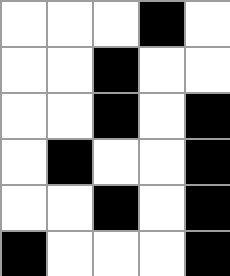[["white", "white", "white", "black", "white"], ["white", "white", "black", "white", "white"], ["white", "white", "black", "white", "black"], ["white", "black", "white", "white", "black"], ["white", "white", "black", "white", "black"], ["black", "white", "white", "white", "black"]]